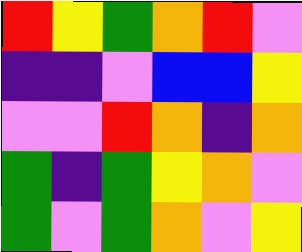[["red", "yellow", "green", "orange", "red", "violet"], ["indigo", "indigo", "violet", "blue", "blue", "yellow"], ["violet", "violet", "red", "orange", "indigo", "orange"], ["green", "indigo", "green", "yellow", "orange", "violet"], ["green", "violet", "green", "orange", "violet", "yellow"]]